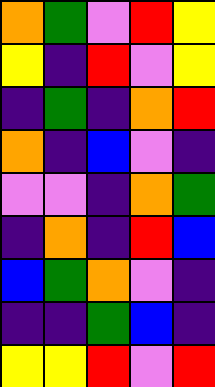[["orange", "green", "violet", "red", "yellow"], ["yellow", "indigo", "red", "violet", "yellow"], ["indigo", "green", "indigo", "orange", "red"], ["orange", "indigo", "blue", "violet", "indigo"], ["violet", "violet", "indigo", "orange", "green"], ["indigo", "orange", "indigo", "red", "blue"], ["blue", "green", "orange", "violet", "indigo"], ["indigo", "indigo", "green", "blue", "indigo"], ["yellow", "yellow", "red", "violet", "red"]]